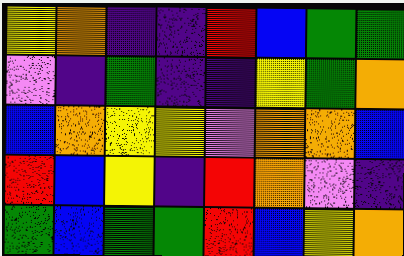[["yellow", "orange", "indigo", "indigo", "red", "blue", "green", "green"], ["violet", "indigo", "green", "indigo", "indigo", "yellow", "green", "orange"], ["blue", "orange", "yellow", "yellow", "violet", "orange", "orange", "blue"], ["red", "blue", "yellow", "indigo", "red", "orange", "violet", "indigo"], ["green", "blue", "green", "green", "red", "blue", "yellow", "orange"]]